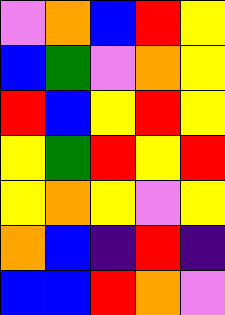[["violet", "orange", "blue", "red", "yellow"], ["blue", "green", "violet", "orange", "yellow"], ["red", "blue", "yellow", "red", "yellow"], ["yellow", "green", "red", "yellow", "red"], ["yellow", "orange", "yellow", "violet", "yellow"], ["orange", "blue", "indigo", "red", "indigo"], ["blue", "blue", "red", "orange", "violet"]]